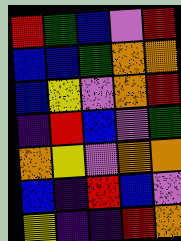[["red", "green", "blue", "violet", "red"], ["blue", "blue", "green", "orange", "orange"], ["blue", "yellow", "violet", "orange", "red"], ["indigo", "red", "blue", "violet", "green"], ["orange", "yellow", "violet", "orange", "orange"], ["blue", "indigo", "red", "blue", "violet"], ["yellow", "indigo", "indigo", "red", "orange"]]